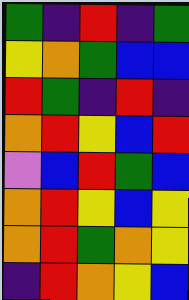[["green", "indigo", "red", "indigo", "green"], ["yellow", "orange", "green", "blue", "blue"], ["red", "green", "indigo", "red", "indigo"], ["orange", "red", "yellow", "blue", "red"], ["violet", "blue", "red", "green", "blue"], ["orange", "red", "yellow", "blue", "yellow"], ["orange", "red", "green", "orange", "yellow"], ["indigo", "red", "orange", "yellow", "blue"]]